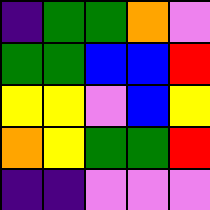[["indigo", "green", "green", "orange", "violet"], ["green", "green", "blue", "blue", "red"], ["yellow", "yellow", "violet", "blue", "yellow"], ["orange", "yellow", "green", "green", "red"], ["indigo", "indigo", "violet", "violet", "violet"]]